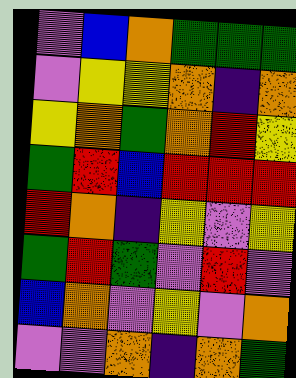[["violet", "blue", "orange", "green", "green", "green"], ["violet", "yellow", "yellow", "orange", "indigo", "orange"], ["yellow", "orange", "green", "orange", "red", "yellow"], ["green", "red", "blue", "red", "red", "red"], ["red", "orange", "indigo", "yellow", "violet", "yellow"], ["green", "red", "green", "violet", "red", "violet"], ["blue", "orange", "violet", "yellow", "violet", "orange"], ["violet", "violet", "orange", "indigo", "orange", "green"]]